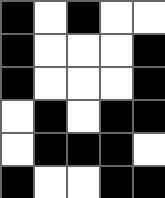[["black", "white", "black", "white", "white"], ["black", "white", "white", "white", "black"], ["black", "white", "white", "white", "black"], ["white", "black", "white", "black", "black"], ["white", "black", "black", "black", "white"], ["black", "white", "white", "black", "black"]]